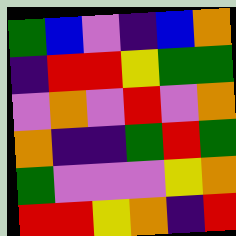[["green", "blue", "violet", "indigo", "blue", "orange"], ["indigo", "red", "red", "yellow", "green", "green"], ["violet", "orange", "violet", "red", "violet", "orange"], ["orange", "indigo", "indigo", "green", "red", "green"], ["green", "violet", "violet", "violet", "yellow", "orange"], ["red", "red", "yellow", "orange", "indigo", "red"]]